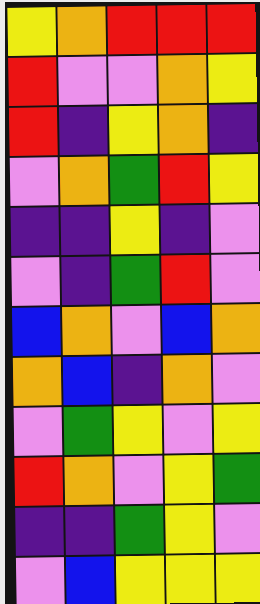[["yellow", "orange", "red", "red", "red"], ["red", "violet", "violet", "orange", "yellow"], ["red", "indigo", "yellow", "orange", "indigo"], ["violet", "orange", "green", "red", "yellow"], ["indigo", "indigo", "yellow", "indigo", "violet"], ["violet", "indigo", "green", "red", "violet"], ["blue", "orange", "violet", "blue", "orange"], ["orange", "blue", "indigo", "orange", "violet"], ["violet", "green", "yellow", "violet", "yellow"], ["red", "orange", "violet", "yellow", "green"], ["indigo", "indigo", "green", "yellow", "violet"], ["violet", "blue", "yellow", "yellow", "yellow"]]